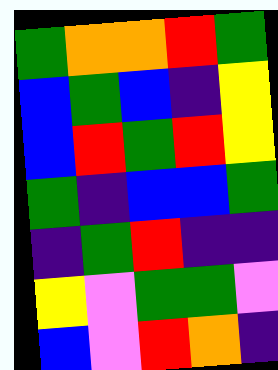[["green", "orange", "orange", "red", "green"], ["blue", "green", "blue", "indigo", "yellow"], ["blue", "red", "green", "red", "yellow"], ["green", "indigo", "blue", "blue", "green"], ["indigo", "green", "red", "indigo", "indigo"], ["yellow", "violet", "green", "green", "violet"], ["blue", "violet", "red", "orange", "indigo"]]